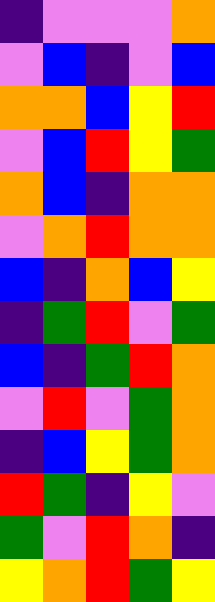[["indigo", "violet", "violet", "violet", "orange"], ["violet", "blue", "indigo", "violet", "blue"], ["orange", "orange", "blue", "yellow", "red"], ["violet", "blue", "red", "yellow", "green"], ["orange", "blue", "indigo", "orange", "orange"], ["violet", "orange", "red", "orange", "orange"], ["blue", "indigo", "orange", "blue", "yellow"], ["indigo", "green", "red", "violet", "green"], ["blue", "indigo", "green", "red", "orange"], ["violet", "red", "violet", "green", "orange"], ["indigo", "blue", "yellow", "green", "orange"], ["red", "green", "indigo", "yellow", "violet"], ["green", "violet", "red", "orange", "indigo"], ["yellow", "orange", "red", "green", "yellow"]]